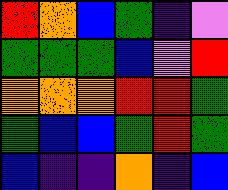[["red", "orange", "blue", "green", "indigo", "violet"], ["green", "green", "green", "blue", "violet", "red"], ["orange", "orange", "orange", "red", "red", "green"], ["green", "blue", "blue", "green", "red", "green"], ["blue", "indigo", "indigo", "orange", "indigo", "blue"]]